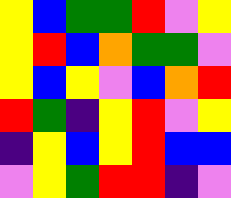[["yellow", "blue", "green", "green", "red", "violet", "yellow"], ["yellow", "red", "blue", "orange", "green", "green", "violet"], ["yellow", "blue", "yellow", "violet", "blue", "orange", "red"], ["red", "green", "indigo", "yellow", "red", "violet", "yellow"], ["indigo", "yellow", "blue", "yellow", "red", "blue", "blue"], ["violet", "yellow", "green", "red", "red", "indigo", "violet"]]